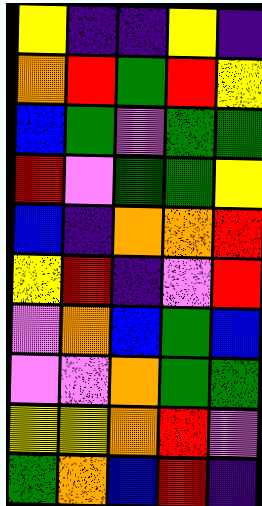[["yellow", "indigo", "indigo", "yellow", "indigo"], ["orange", "red", "green", "red", "yellow"], ["blue", "green", "violet", "green", "green"], ["red", "violet", "green", "green", "yellow"], ["blue", "indigo", "orange", "orange", "red"], ["yellow", "red", "indigo", "violet", "red"], ["violet", "orange", "blue", "green", "blue"], ["violet", "violet", "orange", "green", "green"], ["yellow", "yellow", "orange", "red", "violet"], ["green", "orange", "blue", "red", "indigo"]]